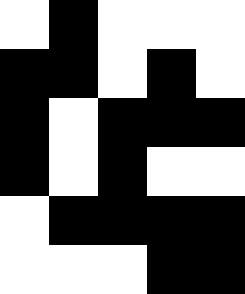[["white", "black", "white", "white", "white"], ["black", "black", "white", "black", "white"], ["black", "white", "black", "black", "black"], ["black", "white", "black", "white", "white"], ["white", "black", "black", "black", "black"], ["white", "white", "white", "black", "black"]]